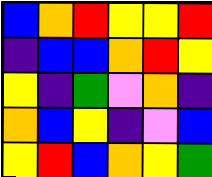[["blue", "orange", "red", "yellow", "yellow", "red"], ["indigo", "blue", "blue", "orange", "red", "yellow"], ["yellow", "indigo", "green", "violet", "orange", "indigo"], ["orange", "blue", "yellow", "indigo", "violet", "blue"], ["yellow", "red", "blue", "orange", "yellow", "green"]]